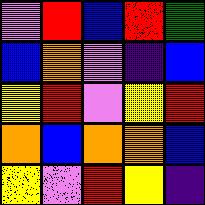[["violet", "red", "blue", "red", "green"], ["blue", "orange", "violet", "indigo", "blue"], ["yellow", "red", "violet", "yellow", "red"], ["orange", "blue", "orange", "orange", "blue"], ["yellow", "violet", "red", "yellow", "indigo"]]